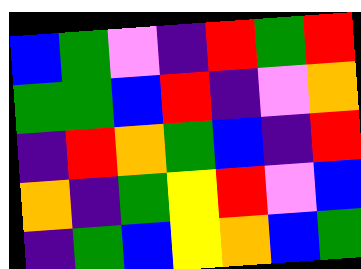[["blue", "green", "violet", "indigo", "red", "green", "red"], ["green", "green", "blue", "red", "indigo", "violet", "orange"], ["indigo", "red", "orange", "green", "blue", "indigo", "red"], ["orange", "indigo", "green", "yellow", "red", "violet", "blue"], ["indigo", "green", "blue", "yellow", "orange", "blue", "green"]]